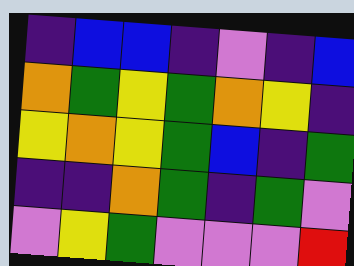[["indigo", "blue", "blue", "indigo", "violet", "indigo", "blue"], ["orange", "green", "yellow", "green", "orange", "yellow", "indigo"], ["yellow", "orange", "yellow", "green", "blue", "indigo", "green"], ["indigo", "indigo", "orange", "green", "indigo", "green", "violet"], ["violet", "yellow", "green", "violet", "violet", "violet", "red"]]